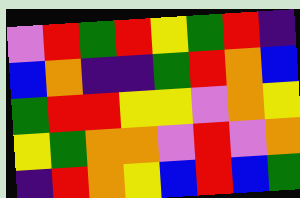[["violet", "red", "green", "red", "yellow", "green", "red", "indigo"], ["blue", "orange", "indigo", "indigo", "green", "red", "orange", "blue"], ["green", "red", "red", "yellow", "yellow", "violet", "orange", "yellow"], ["yellow", "green", "orange", "orange", "violet", "red", "violet", "orange"], ["indigo", "red", "orange", "yellow", "blue", "red", "blue", "green"]]